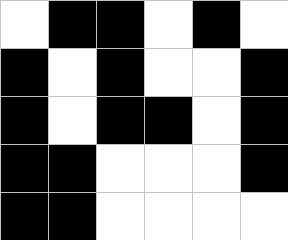[["white", "black", "black", "white", "black", "white"], ["black", "white", "black", "white", "white", "black"], ["black", "white", "black", "black", "white", "black"], ["black", "black", "white", "white", "white", "black"], ["black", "black", "white", "white", "white", "white"]]